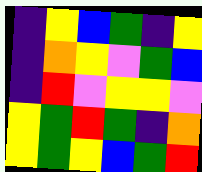[["indigo", "yellow", "blue", "green", "indigo", "yellow"], ["indigo", "orange", "yellow", "violet", "green", "blue"], ["indigo", "red", "violet", "yellow", "yellow", "violet"], ["yellow", "green", "red", "green", "indigo", "orange"], ["yellow", "green", "yellow", "blue", "green", "red"]]